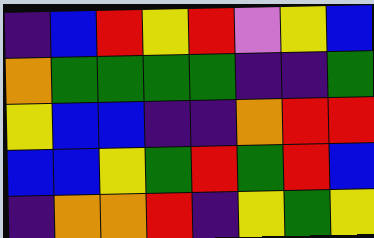[["indigo", "blue", "red", "yellow", "red", "violet", "yellow", "blue"], ["orange", "green", "green", "green", "green", "indigo", "indigo", "green"], ["yellow", "blue", "blue", "indigo", "indigo", "orange", "red", "red"], ["blue", "blue", "yellow", "green", "red", "green", "red", "blue"], ["indigo", "orange", "orange", "red", "indigo", "yellow", "green", "yellow"]]